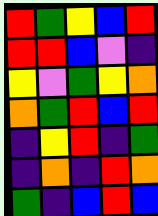[["red", "green", "yellow", "blue", "red"], ["red", "red", "blue", "violet", "indigo"], ["yellow", "violet", "green", "yellow", "orange"], ["orange", "green", "red", "blue", "red"], ["indigo", "yellow", "red", "indigo", "green"], ["indigo", "orange", "indigo", "red", "orange"], ["green", "indigo", "blue", "red", "blue"]]